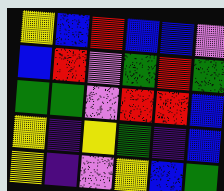[["yellow", "blue", "red", "blue", "blue", "violet"], ["blue", "red", "violet", "green", "red", "green"], ["green", "green", "violet", "red", "red", "blue"], ["yellow", "indigo", "yellow", "green", "indigo", "blue"], ["yellow", "indigo", "violet", "yellow", "blue", "green"]]